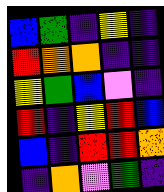[["blue", "green", "indigo", "yellow", "indigo"], ["red", "orange", "orange", "indigo", "indigo"], ["yellow", "green", "blue", "violet", "indigo"], ["red", "indigo", "yellow", "red", "blue"], ["blue", "indigo", "red", "red", "orange"], ["indigo", "orange", "violet", "green", "indigo"]]